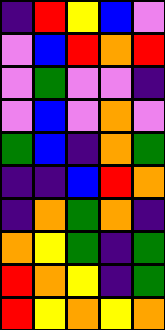[["indigo", "red", "yellow", "blue", "violet"], ["violet", "blue", "red", "orange", "red"], ["violet", "green", "violet", "violet", "indigo"], ["violet", "blue", "violet", "orange", "violet"], ["green", "blue", "indigo", "orange", "green"], ["indigo", "indigo", "blue", "red", "orange"], ["indigo", "orange", "green", "orange", "indigo"], ["orange", "yellow", "green", "indigo", "green"], ["red", "orange", "yellow", "indigo", "green"], ["red", "yellow", "orange", "yellow", "orange"]]